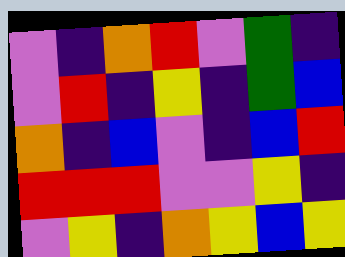[["violet", "indigo", "orange", "red", "violet", "green", "indigo"], ["violet", "red", "indigo", "yellow", "indigo", "green", "blue"], ["orange", "indigo", "blue", "violet", "indigo", "blue", "red"], ["red", "red", "red", "violet", "violet", "yellow", "indigo"], ["violet", "yellow", "indigo", "orange", "yellow", "blue", "yellow"]]